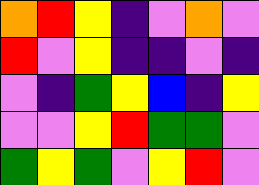[["orange", "red", "yellow", "indigo", "violet", "orange", "violet"], ["red", "violet", "yellow", "indigo", "indigo", "violet", "indigo"], ["violet", "indigo", "green", "yellow", "blue", "indigo", "yellow"], ["violet", "violet", "yellow", "red", "green", "green", "violet"], ["green", "yellow", "green", "violet", "yellow", "red", "violet"]]